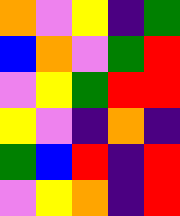[["orange", "violet", "yellow", "indigo", "green"], ["blue", "orange", "violet", "green", "red"], ["violet", "yellow", "green", "red", "red"], ["yellow", "violet", "indigo", "orange", "indigo"], ["green", "blue", "red", "indigo", "red"], ["violet", "yellow", "orange", "indigo", "red"]]